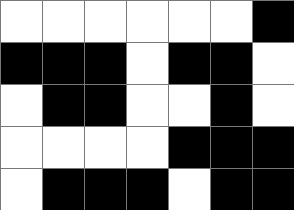[["white", "white", "white", "white", "white", "white", "black"], ["black", "black", "black", "white", "black", "black", "white"], ["white", "black", "black", "white", "white", "black", "white"], ["white", "white", "white", "white", "black", "black", "black"], ["white", "black", "black", "black", "white", "black", "black"]]